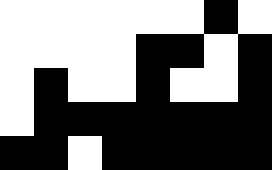[["white", "white", "white", "white", "white", "white", "black", "white"], ["white", "white", "white", "white", "black", "black", "white", "black"], ["white", "black", "white", "white", "black", "white", "white", "black"], ["white", "black", "black", "black", "black", "black", "black", "black"], ["black", "black", "white", "black", "black", "black", "black", "black"]]